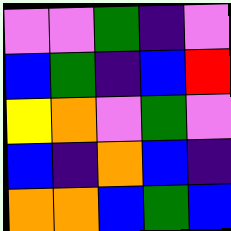[["violet", "violet", "green", "indigo", "violet"], ["blue", "green", "indigo", "blue", "red"], ["yellow", "orange", "violet", "green", "violet"], ["blue", "indigo", "orange", "blue", "indigo"], ["orange", "orange", "blue", "green", "blue"]]